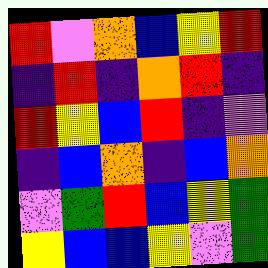[["red", "violet", "orange", "blue", "yellow", "red"], ["indigo", "red", "indigo", "orange", "red", "indigo"], ["red", "yellow", "blue", "red", "indigo", "violet"], ["indigo", "blue", "orange", "indigo", "blue", "orange"], ["violet", "green", "red", "blue", "yellow", "green"], ["yellow", "blue", "blue", "yellow", "violet", "green"]]